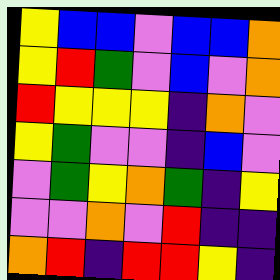[["yellow", "blue", "blue", "violet", "blue", "blue", "orange"], ["yellow", "red", "green", "violet", "blue", "violet", "orange"], ["red", "yellow", "yellow", "yellow", "indigo", "orange", "violet"], ["yellow", "green", "violet", "violet", "indigo", "blue", "violet"], ["violet", "green", "yellow", "orange", "green", "indigo", "yellow"], ["violet", "violet", "orange", "violet", "red", "indigo", "indigo"], ["orange", "red", "indigo", "red", "red", "yellow", "indigo"]]